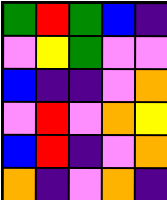[["green", "red", "green", "blue", "indigo"], ["violet", "yellow", "green", "violet", "violet"], ["blue", "indigo", "indigo", "violet", "orange"], ["violet", "red", "violet", "orange", "yellow"], ["blue", "red", "indigo", "violet", "orange"], ["orange", "indigo", "violet", "orange", "indigo"]]